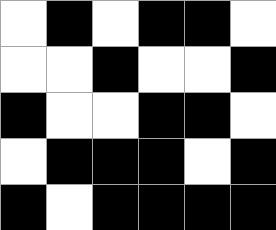[["white", "black", "white", "black", "black", "white"], ["white", "white", "black", "white", "white", "black"], ["black", "white", "white", "black", "black", "white"], ["white", "black", "black", "black", "white", "black"], ["black", "white", "black", "black", "black", "black"]]